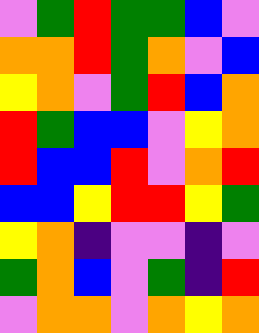[["violet", "green", "red", "green", "green", "blue", "violet"], ["orange", "orange", "red", "green", "orange", "violet", "blue"], ["yellow", "orange", "violet", "green", "red", "blue", "orange"], ["red", "green", "blue", "blue", "violet", "yellow", "orange"], ["red", "blue", "blue", "red", "violet", "orange", "red"], ["blue", "blue", "yellow", "red", "red", "yellow", "green"], ["yellow", "orange", "indigo", "violet", "violet", "indigo", "violet"], ["green", "orange", "blue", "violet", "green", "indigo", "red"], ["violet", "orange", "orange", "violet", "orange", "yellow", "orange"]]